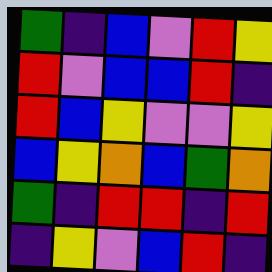[["green", "indigo", "blue", "violet", "red", "yellow"], ["red", "violet", "blue", "blue", "red", "indigo"], ["red", "blue", "yellow", "violet", "violet", "yellow"], ["blue", "yellow", "orange", "blue", "green", "orange"], ["green", "indigo", "red", "red", "indigo", "red"], ["indigo", "yellow", "violet", "blue", "red", "indigo"]]